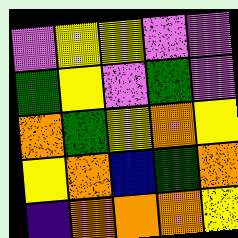[["violet", "yellow", "yellow", "violet", "violet"], ["green", "yellow", "violet", "green", "violet"], ["orange", "green", "yellow", "orange", "yellow"], ["yellow", "orange", "blue", "green", "orange"], ["indigo", "orange", "orange", "orange", "yellow"]]